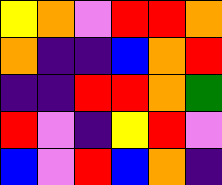[["yellow", "orange", "violet", "red", "red", "orange"], ["orange", "indigo", "indigo", "blue", "orange", "red"], ["indigo", "indigo", "red", "red", "orange", "green"], ["red", "violet", "indigo", "yellow", "red", "violet"], ["blue", "violet", "red", "blue", "orange", "indigo"]]